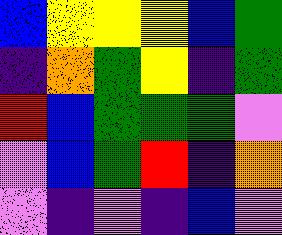[["blue", "yellow", "yellow", "yellow", "blue", "green"], ["indigo", "orange", "green", "yellow", "indigo", "green"], ["red", "blue", "green", "green", "green", "violet"], ["violet", "blue", "green", "red", "indigo", "orange"], ["violet", "indigo", "violet", "indigo", "blue", "violet"]]